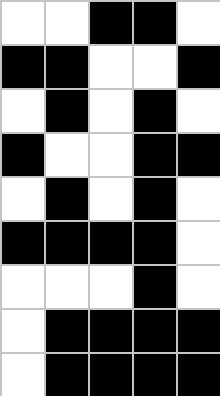[["white", "white", "black", "black", "white"], ["black", "black", "white", "white", "black"], ["white", "black", "white", "black", "white"], ["black", "white", "white", "black", "black"], ["white", "black", "white", "black", "white"], ["black", "black", "black", "black", "white"], ["white", "white", "white", "black", "white"], ["white", "black", "black", "black", "black"], ["white", "black", "black", "black", "black"]]